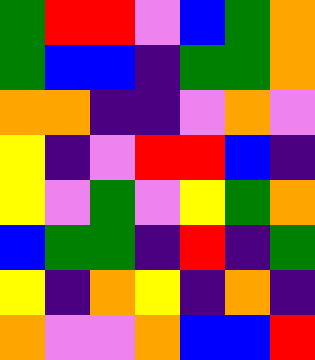[["green", "red", "red", "violet", "blue", "green", "orange"], ["green", "blue", "blue", "indigo", "green", "green", "orange"], ["orange", "orange", "indigo", "indigo", "violet", "orange", "violet"], ["yellow", "indigo", "violet", "red", "red", "blue", "indigo"], ["yellow", "violet", "green", "violet", "yellow", "green", "orange"], ["blue", "green", "green", "indigo", "red", "indigo", "green"], ["yellow", "indigo", "orange", "yellow", "indigo", "orange", "indigo"], ["orange", "violet", "violet", "orange", "blue", "blue", "red"]]